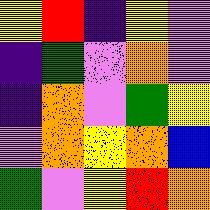[["yellow", "red", "indigo", "yellow", "violet"], ["indigo", "green", "violet", "orange", "violet"], ["indigo", "orange", "violet", "green", "yellow"], ["violet", "orange", "yellow", "orange", "blue"], ["green", "violet", "yellow", "red", "orange"]]